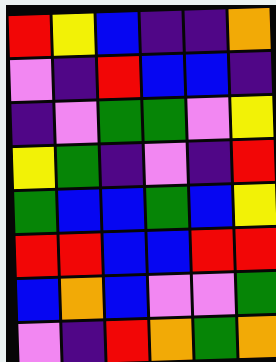[["red", "yellow", "blue", "indigo", "indigo", "orange"], ["violet", "indigo", "red", "blue", "blue", "indigo"], ["indigo", "violet", "green", "green", "violet", "yellow"], ["yellow", "green", "indigo", "violet", "indigo", "red"], ["green", "blue", "blue", "green", "blue", "yellow"], ["red", "red", "blue", "blue", "red", "red"], ["blue", "orange", "blue", "violet", "violet", "green"], ["violet", "indigo", "red", "orange", "green", "orange"]]